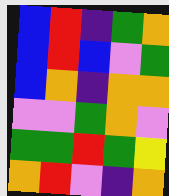[["blue", "red", "indigo", "green", "orange"], ["blue", "red", "blue", "violet", "green"], ["blue", "orange", "indigo", "orange", "orange"], ["violet", "violet", "green", "orange", "violet"], ["green", "green", "red", "green", "yellow"], ["orange", "red", "violet", "indigo", "orange"]]